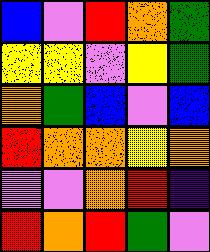[["blue", "violet", "red", "orange", "green"], ["yellow", "yellow", "violet", "yellow", "green"], ["orange", "green", "blue", "violet", "blue"], ["red", "orange", "orange", "yellow", "orange"], ["violet", "violet", "orange", "red", "indigo"], ["red", "orange", "red", "green", "violet"]]